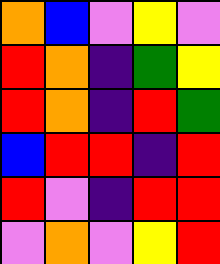[["orange", "blue", "violet", "yellow", "violet"], ["red", "orange", "indigo", "green", "yellow"], ["red", "orange", "indigo", "red", "green"], ["blue", "red", "red", "indigo", "red"], ["red", "violet", "indigo", "red", "red"], ["violet", "orange", "violet", "yellow", "red"]]